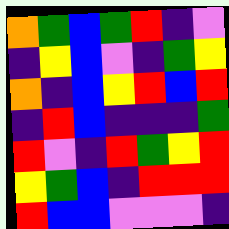[["orange", "green", "blue", "green", "red", "indigo", "violet"], ["indigo", "yellow", "blue", "violet", "indigo", "green", "yellow"], ["orange", "indigo", "blue", "yellow", "red", "blue", "red"], ["indigo", "red", "blue", "indigo", "indigo", "indigo", "green"], ["red", "violet", "indigo", "red", "green", "yellow", "red"], ["yellow", "green", "blue", "indigo", "red", "red", "red"], ["red", "blue", "blue", "violet", "violet", "violet", "indigo"]]